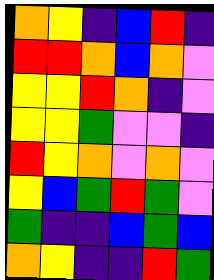[["orange", "yellow", "indigo", "blue", "red", "indigo"], ["red", "red", "orange", "blue", "orange", "violet"], ["yellow", "yellow", "red", "orange", "indigo", "violet"], ["yellow", "yellow", "green", "violet", "violet", "indigo"], ["red", "yellow", "orange", "violet", "orange", "violet"], ["yellow", "blue", "green", "red", "green", "violet"], ["green", "indigo", "indigo", "blue", "green", "blue"], ["orange", "yellow", "indigo", "indigo", "red", "green"]]